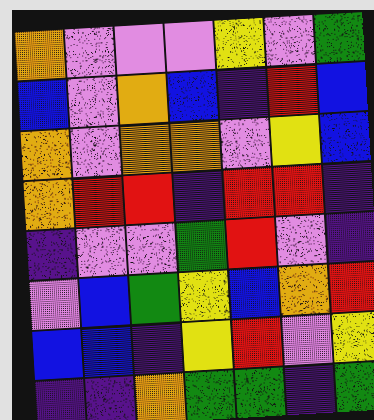[["orange", "violet", "violet", "violet", "yellow", "violet", "green"], ["blue", "violet", "orange", "blue", "indigo", "red", "blue"], ["orange", "violet", "orange", "orange", "violet", "yellow", "blue"], ["orange", "red", "red", "indigo", "red", "red", "indigo"], ["indigo", "violet", "violet", "green", "red", "violet", "indigo"], ["violet", "blue", "green", "yellow", "blue", "orange", "red"], ["blue", "blue", "indigo", "yellow", "red", "violet", "yellow"], ["indigo", "indigo", "orange", "green", "green", "indigo", "green"]]